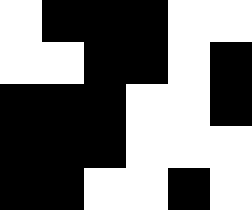[["white", "black", "black", "black", "white", "white"], ["white", "white", "black", "black", "white", "black"], ["black", "black", "black", "white", "white", "black"], ["black", "black", "black", "white", "white", "white"], ["black", "black", "white", "white", "black", "white"]]